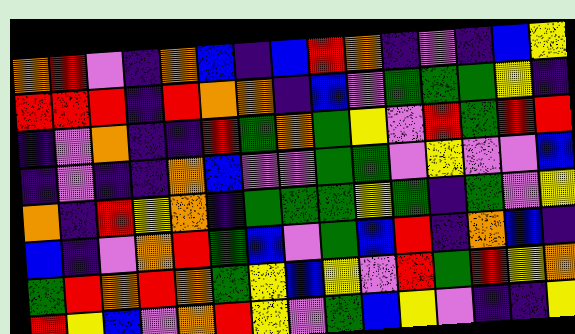[["orange", "red", "violet", "indigo", "orange", "blue", "indigo", "blue", "red", "orange", "indigo", "violet", "indigo", "blue", "yellow"], ["red", "red", "red", "indigo", "red", "orange", "orange", "indigo", "blue", "violet", "green", "green", "green", "yellow", "indigo"], ["indigo", "violet", "orange", "indigo", "indigo", "red", "green", "orange", "green", "yellow", "violet", "red", "green", "red", "red"], ["indigo", "violet", "indigo", "indigo", "orange", "blue", "violet", "violet", "green", "green", "violet", "yellow", "violet", "violet", "blue"], ["orange", "indigo", "red", "yellow", "orange", "indigo", "green", "green", "green", "yellow", "green", "indigo", "green", "violet", "yellow"], ["blue", "indigo", "violet", "orange", "red", "green", "blue", "violet", "green", "blue", "red", "indigo", "orange", "blue", "indigo"], ["green", "red", "orange", "red", "orange", "green", "yellow", "blue", "yellow", "violet", "red", "green", "red", "yellow", "orange"], ["red", "yellow", "blue", "violet", "orange", "red", "yellow", "violet", "green", "blue", "yellow", "violet", "indigo", "indigo", "yellow"]]